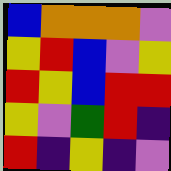[["blue", "orange", "orange", "orange", "violet"], ["yellow", "red", "blue", "violet", "yellow"], ["red", "yellow", "blue", "red", "red"], ["yellow", "violet", "green", "red", "indigo"], ["red", "indigo", "yellow", "indigo", "violet"]]